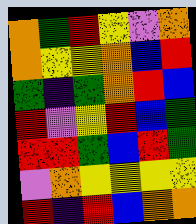[["orange", "green", "red", "yellow", "violet", "orange"], ["orange", "yellow", "yellow", "orange", "blue", "red"], ["green", "indigo", "green", "orange", "red", "blue"], ["red", "violet", "yellow", "red", "blue", "green"], ["red", "red", "green", "blue", "red", "green"], ["violet", "orange", "yellow", "yellow", "yellow", "yellow"], ["red", "indigo", "red", "blue", "orange", "orange"]]